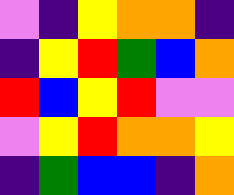[["violet", "indigo", "yellow", "orange", "orange", "indigo"], ["indigo", "yellow", "red", "green", "blue", "orange"], ["red", "blue", "yellow", "red", "violet", "violet"], ["violet", "yellow", "red", "orange", "orange", "yellow"], ["indigo", "green", "blue", "blue", "indigo", "orange"]]